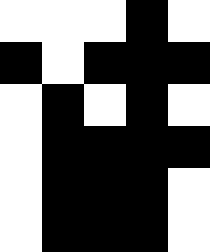[["white", "white", "white", "black", "white"], ["black", "white", "black", "black", "black"], ["white", "black", "white", "black", "white"], ["white", "black", "black", "black", "black"], ["white", "black", "black", "black", "white"], ["white", "black", "black", "black", "white"]]